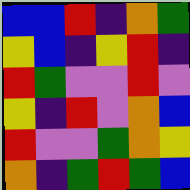[["blue", "blue", "red", "indigo", "orange", "green"], ["yellow", "blue", "indigo", "yellow", "red", "indigo"], ["red", "green", "violet", "violet", "red", "violet"], ["yellow", "indigo", "red", "violet", "orange", "blue"], ["red", "violet", "violet", "green", "orange", "yellow"], ["orange", "indigo", "green", "red", "green", "blue"]]